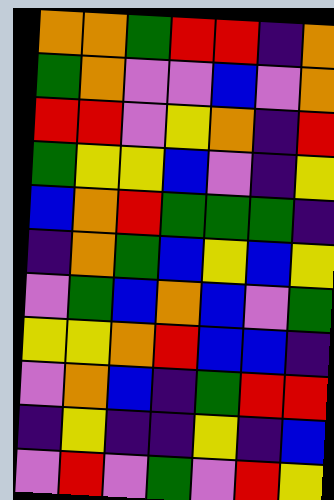[["orange", "orange", "green", "red", "red", "indigo", "orange"], ["green", "orange", "violet", "violet", "blue", "violet", "orange"], ["red", "red", "violet", "yellow", "orange", "indigo", "red"], ["green", "yellow", "yellow", "blue", "violet", "indigo", "yellow"], ["blue", "orange", "red", "green", "green", "green", "indigo"], ["indigo", "orange", "green", "blue", "yellow", "blue", "yellow"], ["violet", "green", "blue", "orange", "blue", "violet", "green"], ["yellow", "yellow", "orange", "red", "blue", "blue", "indigo"], ["violet", "orange", "blue", "indigo", "green", "red", "red"], ["indigo", "yellow", "indigo", "indigo", "yellow", "indigo", "blue"], ["violet", "red", "violet", "green", "violet", "red", "yellow"]]